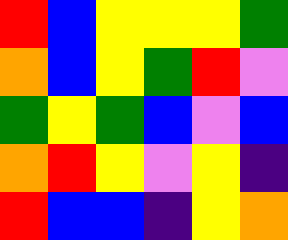[["red", "blue", "yellow", "yellow", "yellow", "green"], ["orange", "blue", "yellow", "green", "red", "violet"], ["green", "yellow", "green", "blue", "violet", "blue"], ["orange", "red", "yellow", "violet", "yellow", "indigo"], ["red", "blue", "blue", "indigo", "yellow", "orange"]]